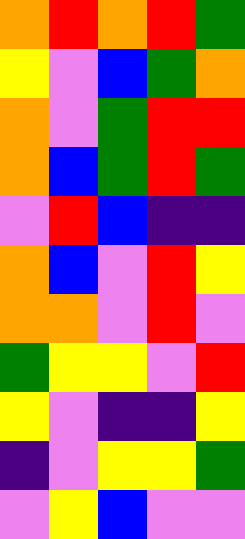[["orange", "red", "orange", "red", "green"], ["yellow", "violet", "blue", "green", "orange"], ["orange", "violet", "green", "red", "red"], ["orange", "blue", "green", "red", "green"], ["violet", "red", "blue", "indigo", "indigo"], ["orange", "blue", "violet", "red", "yellow"], ["orange", "orange", "violet", "red", "violet"], ["green", "yellow", "yellow", "violet", "red"], ["yellow", "violet", "indigo", "indigo", "yellow"], ["indigo", "violet", "yellow", "yellow", "green"], ["violet", "yellow", "blue", "violet", "violet"]]